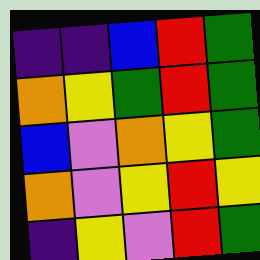[["indigo", "indigo", "blue", "red", "green"], ["orange", "yellow", "green", "red", "green"], ["blue", "violet", "orange", "yellow", "green"], ["orange", "violet", "yellow", "red", "yellow"], ["indigo", "yellow", "violet", "red", "green"]]